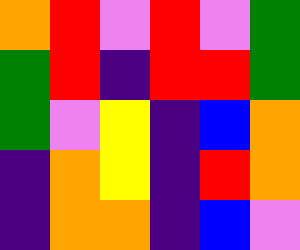[["orange", "red", "violet", "red", "violet", "green"], ["green", "red", "indigo", "red", "red", "green"], ["green", "violet", "yellow", "indigo", "blue", "orange"], ["indigo", "orange", "yellow", "indigo", "red", "orange"], ["indigo", "orange", "orange", "indigo", "blue", "violet"]]